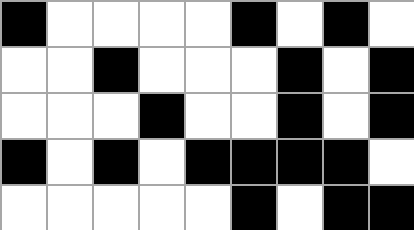[["black", "white", "white", "white", "white", "black", "white", "black", "white"], ["white", "white", "black", "white", "white", "white", "black", "white", "black"], ["white", "white", "white", "black", "white", "white", "black", "white", "black"], ["black", "white", "black", "white", "black", "black", "black", "black", "white"], ["white", "white", "white", "white", "white", "black", "white", "black", "black"]]